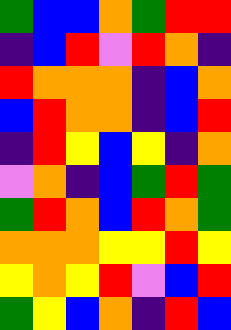[["green", "blue", "blue", "orange", "green", "red", "red"], ["indigo", "blue", "red", "violet", "red", "orange", "indigo"], ["red", "orange", "orange", "orange", "indigo", "blue", "orange"], ["blue", "red", "orange", "orange", "indigo", "blue", "red"], ["indigo", "red", "yellow", "blue", "yellow", "indigo", "orange"], ["violet", "orange", "indigo", "blue", "green", "red", "green"], ["green", "red", "orange", "blue", "red", "orange", "green"], ["orange", "orange", "orange", "yellow", "yellow", "red", "yellow"], ["yellow", "orange", "yellow", "red", "violet", "blue", "red"], ["green", "yellow", "blue", "orange", "indigo", "red", "blue"]]